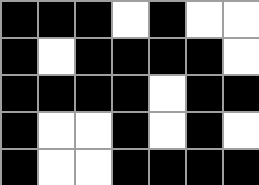[["black", "black", "black", "white", "black", "white", "white"], ["black", "white", "black", "black", "black", "black", "white"], ["black", "black", "black", "black", "white", "black", "black"], ["black", "white", "white", "black", "white", "black", "white"], ["black", "white", "white", "black", "black", "black", "black"]]